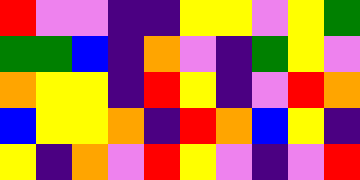[["red", "violet", "violet", "indigo", "indigo", "yellow", "yellow", "violet", "yellow", "green"], ["green", "green", "blue", "indigo", "orange", "violet", "indigo", "green", "yellow", "violet"], ["orange", "yellow", "yellow", "indigo", "red", "yellow", "indigo", "violet", "red", "orange"], ["blue", "yellow", "yellow", "orange", "indigo", "red", "orange", "blue", "yellow", "indigo"], ["yellow", "indigo", "orange", "violet", "red", "yellow", "violet", "indigo", "violet", "red"]]